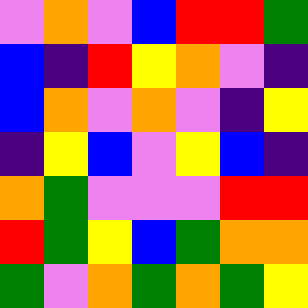[["violet", "orange", "violet", "blue", "red", "red", "green"], ["blue", "indigo", "red", "yellow", "orange", "violet", "indigo"], ["blue", "orange", "violet", "orange", "violet", "indigo", "yellow"], ["indigo", "yellow", "blue", "violet", "yellow", "blue", "indigo"], ["orange", "green", "violet", "violet", "violet", "red", "red"], ["red", "green", "yellow", "blue", "green", "orange", "orange"], ["green", "violet", "orange", "green", "orange", "green", "yellow"]]